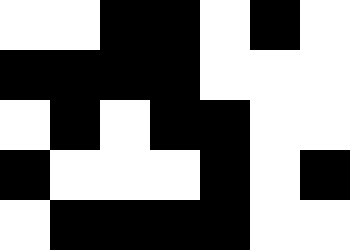[["white", "white", "black", "black", "white", "black", "white"], ["black", "black", "black", "black", "white", "white", "white"], ["white", "black", "white", "black", "black", "white", "white"], ["black", "white", "white", "white", "black", "white", "black"], ["white", "black", "black", "black", "black", "white", "white"]]